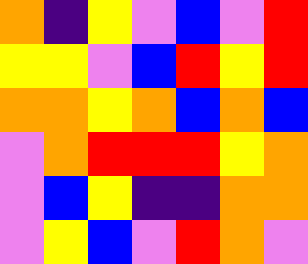[["orange", "indigo", "yellow", "violet", "blue", "violet", "red"], ["yellow", "yellow", "violet", "blue", "red", "yellow", "red"], ["orange", "orange", "yellow", "orange", "blue", "orange", "blue"], ["violet", "orange", "red", "red", "red", "yellow", "orange"], ["violet", "blue", "yellow", "indigo", "indigo", "orange", "orange"], ["violet", "yellow", "blue", "violet", "red", "orange", "violet"]]